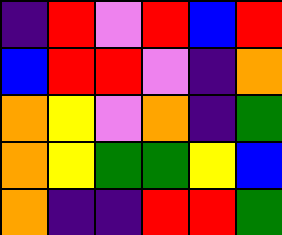[["indigo", "red", "violet", "red", "blue", "red"], ["blue", "red", "red", "violet", "indigo", "orange"], ["orange", "yellow", "violet", "orange", "indigo", "green"], ["orange", "yellow", "green", "green", "yellow", "blue"], ["orange", "indigo", "indigo", "red", "red", "green"]]